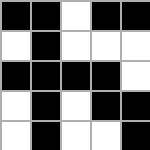[["black", "black", "white", "black", "black"], ["white", "black", "white", "white", "white"], ["black", "black", "black", "black", "white"], ["white", "black", "white", "black", "black"], ["white", "black", "white", "white", "black"]]